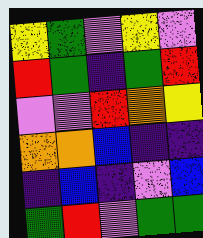[["yellow", "green", "violet", "yellow", "violet"], ["red", "green", "indigo", "green", "red"], ["violet", "violet", "red", "orange", "yellow"], ["orange", "orange", "blue", "indigo", "indigo"], ["indigo", "blue", "indigo", "violet", "blue"], ["green", "red", "violet", "green", "green"]]